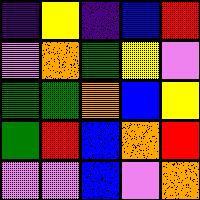[["indigo", "yellow", "indigo", "blue", "red"], ["violet", "orange", "green", "yellow", "violet"], ["green", "green", "orange", "blue", "yellow"], ["green", "red", "blue", "orange", "red"], ["violet", "violet", "blue", "violet", "orange"]]